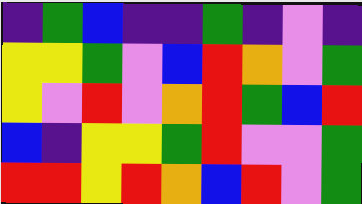[["indigo", "green", "blue", "indigo", "indigo", "green", "indigo", "violet", "indigo"], ["yellow", "yellow", "green", "violet", "blue", "red", "orange", "violet", "green"], ["yellow", "violet", "red", "violet", "orange", "red", "green", "blue", "red"], ["blue", "indigo", "yellow", "yellow", "green", "red", "violet", "violet", "green"], ["red", "red", "yellow", "red", "orange", "blue", "red", "violet", "green"]]